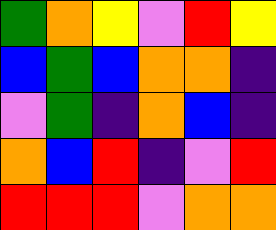[["green", "orange", "yellow", "violet", "red", "yellow"], ["blue", "green", "blue", "orange", "orange", "indigo"], ["violet", "green", "indigo", "orange", "blue", "indigo"], ["orange", "blue", "red", "indigo", "violet", "red"], ["red", "red", "red", "violet", "orange", "orange"]]